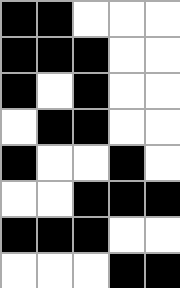[["black", "black", "white", "white", "white"], ["black", "black", "black", "white", "white"], ["black", "white", "black", "white", "white"], ["white", "black", "black", "white", "white"], ["black", "white", "white", "black", "white"], ["white", "white", "black", "black", "black"], ["black", "black", "black", "white", "white"], ["white", "white", "white", "black", "black"]]